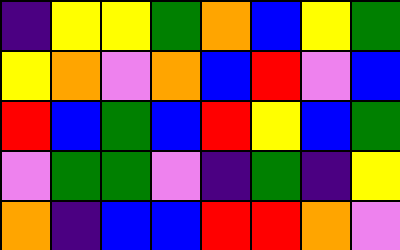[["indigo", "yellow", "yellow", "green", "orange", "blue", "yellow", "green"], ["yellow", "orange", "violet", "orange", "blue", "red", "violet", "blue"], ["red", "blue", "green", "blue", "red", "yellow", "blue", "green"], ["violet", "green", "green", "violet", "indigo", "green", "indigo", "yellow"], ["orange", "indigo", "blue", "blue", "red", "red", "orange", "violet"]]